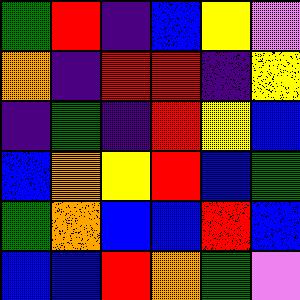[["green", "red", "indigo", "blue", "yellow", "violet"], ["orange", "indigo", "red", "red", "indigo", "yellow"], ["indigo", "green", "indigo", "red", "yellow", "blue"], ["blue", "orange", "yellow", "red", "blue", "green"], ["green", "orange", "blue", "blue", "red", "blue"], ["blue", "blue", "red", "orange", "green", "violet"]]